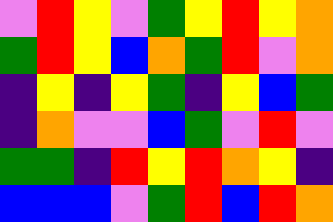[["violet", "red", "yellow", "violet", "green", "yellow", "red", "yellow", "orange"], ["green", "red", "yellow", "blue", "orange", "green", "red", "violet", "orange"], ["indigo", "yellow", "indigo", "yellow", "green", "indigo", "yellow", "blue", "green"], ["indigo", "orange", "violet", "violet", "blue", "green", "violet", "red", "violet"], ["green", "green", "indigo", "red", "yellow", "red", "orange", "yellow", "indigo"], ["blue", "blue", "blue", "violet", "green", "red", "blue", "red", "orange"]]